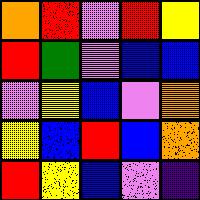[["orange", "red", "violet", "red", "yellow"], ["red", "green", "violet", "blue", "blue"], ["violet", "yellow", "blue", "violet", "orange"], ["yellow", "blue", "red", "blue", "orange"], ["red", "yellow", "blue", "violet", "indigo"]]